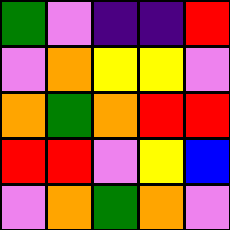[["green", "violet", "indigo", "indigo", "red"], ["violet", "orange", "yellow", "yellow", "violet"], ["orange", "green", "orange", "red", "red"], ["red", "red", "violet", "yellow", "blue"], ["violet", "orange", "green", "orange", "violet"]]